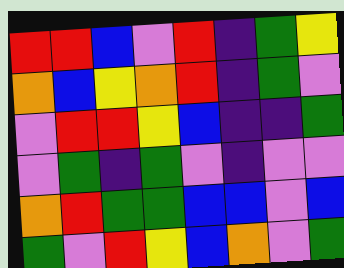[["red", "red", "blue", "violet", "red", "indigo", "green", "yellow"], ["orange", "blue", "yellow", "orange", "red", "indigo", "green", "violet"], ["violet", "red", "red", "yellow", "blue", "indigo", "indigo", "green"], ["violet", "green", "indigo", "green", "violet", "indigo", "violet", "violet"], ["orange", "red", "green", "green", "blue", "blue", "violet", "blue"], ["green", "violet", "red", "yellow", "blue", "orange", "violet", "green"]]